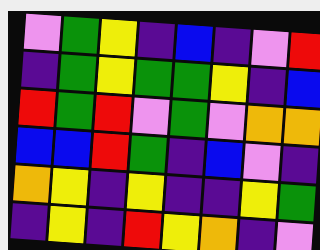[["violet", "green", "yellow", "indigo", "blue", "indigo", "violet", "red"], ["indigo", "green", "yellow", "green", "green", "yellow", "indigo", "blue"], ["red", "green", "red", "violet", "green", "violet", "orange", "orange"], ["blue", "blue", "red", "green", "indigo", "blue", "violet", "indigo"], ["orange", "yellow", "indigo", "yellow", "indigo", "indigo", "yellow", "green"], ["indigo", "yellow", "indigo", "red", "yellow", "orange", "indigo", "violet"]]